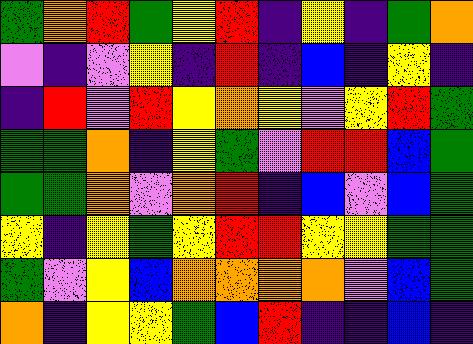[["green", "orange", "red", "green", "yellow", "red", "indigo", "yellow", "indigo", "green", "orange"], ["violet", "indigo", "violet", "yellow", "indigo", "red", "indigo", "blue", "indigo", "yellow", "indigo"], ["indigo", "red", "violet", "red", "yellow", "orange", "yellow", "violet", "yellow", "red", "green"], ["green", "green", "orange", "indigo", "yellow", "green", "violet", "red", "red", "blue", "green"], ["green", "green", "orange", "violet", "orange", "red", "indigo", "blue", "violet", "blue", "green"], ["yellow", "indigo", "yellow", "green", "yellow", "red", "red", "yellow", "yellow", "green", "green"], ["green", "violet", "yellow", "blue", "orange", "orange", "orange", "orange", "violet", "blue", "green"], ["orange", "indigo", "yellow", "yellow", "green", "blue", "red", "indigo", "indigo", "blue", "indigo"]]